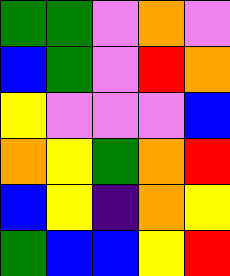[["green", "green", "violet", "orange", "violet"], ["blue", "green", "violet", "red", "orange"], ["yellow", "violet", "violet", "violet", "blue"], ["orange", "yellow", "green", "orange", "red"], ["blue", "yellow", "indigo", "orange", "yellow"], ["green", "blue", "blue", "yellow", "red"]]